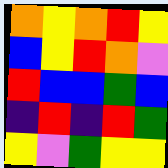[["orange", "yellow", "orange", "red", "yellow"], ["blue", "yellow", "red", "orange", "violet"], ["red", "blue", "blue", "green", "blue"], ["indigo", "red", "indigo", "red", "green"], ["yellow", "violet", "green", "yellow", "yellow"]]